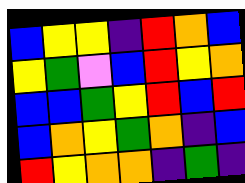[["blue", "yellow", "yellow", "indigo", "red", "orange", "blue"], ["yellow", "green", "violet", "blue", "red", "yellow", "orange"], ["blue", "blue", "green", "yellow", "red", "blue", "red"], ["blue", "orange", "yellow", "green", "orange", "indigo", "blue"], ["red", "yellow", "orange", "orange", "indigo", "green", "indigo"]]